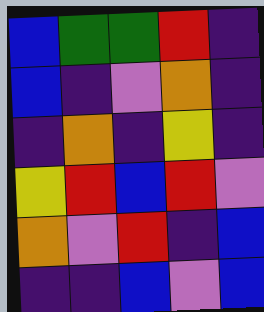[["blue", "green", "green", "red", "indigo"], ["blue", "indigo", "violet", "orange", "indigo"], ["indigo", "orange", "indigo", "yellow", "indigo"], ["yellow", "red", "blue", "red", "violet"], ["orange", "violet", "red", "indigo", "blue"], ["indigo", "indigo", "blue", "violet", "blue"]]